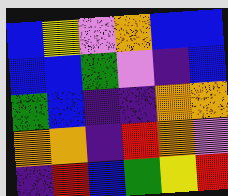[["blue", "yellow", "violet", "orange", "blue", "blue"], ["blue", "blue", "green", "violet", "indigo", "blue"], ["green", "blue", "indigo", "indigo", "orange", "orange"], ["orange", "orange", "indigo", "red", "orange", "violet"], ["indigo", "red", "blue", "green", "yellow", "red"]]